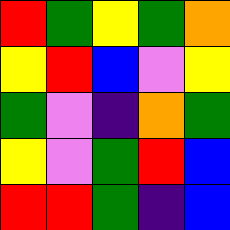[["red", "green", "yellow", "green", "orange"], ["yellow", "red", "blue", "violet", "yellow"], ["green", "violet", "indigo", "orange", "green"], ["yellow", "violet", "green", "red", "blue"], ["red", "red", "green", "indigo", "blue"]]